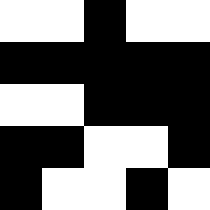[["white", "white", "black", "white", "white"], ["black", "black", "black", "black", "black"], ["white", "white", "black", "black", "black"], ["black", "black", "white", "white", "black"], ["black", "white", "white", "black", "white"]]